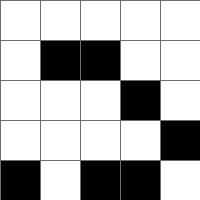[["white", "white", "white", "white", "white"], ["white", "black", "black", "white", "white"], ["white", "white", "white", "black", "white"], ["white", "white", "white", "white", "black"], ["black", "white", "black", "black", "white"]]